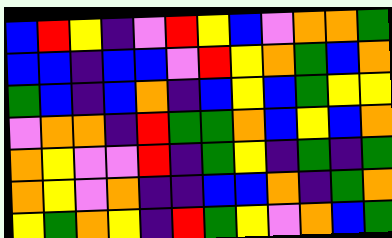[["blue", "red", "yellow", "indigo", "violet", "red", "yellow", "blue", "violet", "orange", "orange", "green"], ["blue", "blue", "indigo", "blue", "blue", "violet", "red", "yellow", "orange", "green", "blue", "orange"], ["green", "blue", "indigo", "blue", "orange", "indigo", "blue", "yellow", "blue", "green", "yellow", "yellow"], ["violet", "orange", "orange", "indigo", "red", "green", "green", "orange", "blue", "yellow", "blue", "orange"], ["orange", "yellow", "violet", "violet", "red", "indigo", "green", "yellow", "indigo", "green", "indigo", "green"], ["orange", "yellow", "violet", "orange", "indigo", "indigo", "blue", "blue", "orange", "indigo", "green", "orange"], ["yellow", "green", "orange", "yellow", "indigo", "red", "green", "yellow", "violet", "orange", "blue", "green"]]